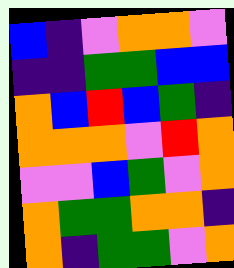[["blue", "indigo", "violet", "orange", "orange", "violet"], ["indigo", "indigo", "green", "green", "blue", "blue"], ["orange", "blue", "red", "blue", "green", "indigo"], ["orange", "orange", "orange", "violet", "red", "orange"], ["violet", "violet", "blue", "green", "violet", "orange"], ["orange", "green", "green", "orange", "orange", "indigo"], ["orange", "indigo", "green", "green", "violet", "orange"]]